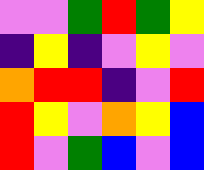[["violet", "violet", "green", "red", "green", "yellow"], ["indigo", "yellow", "indigo", "violet", "yellow", "violet"], ["orange", "red", "red", "indigo", "violet", "red"], ["red", "yellow", "violet", "orange", "yellow", "blue"], ["red", "violet", "green", "blue", "violet", "blue"]]